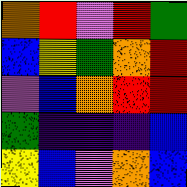[["orange", "red", "violet", "red", "green"], ["blue", "yellow", "green", "orange", "red"], ["violet", "blue", "orange", "red", "red"], ["green", "indigo", "indigo", "indigo", "blue"], ["yellow", "blue", "violet", "orange", "blue"]]